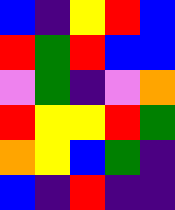[["blue", "indigo", "yellow", "red", "blue"], ["red", "green", "red", "blue", "blue"], ["violet", "green", "indigo", "violet", "orange"], ["red", "yellow", "yellow", "red", "green"], ["orange", "yellow", "blue", "green", "indigo"], ["blue", "indigo", "red", "indigo", "indigo"]]